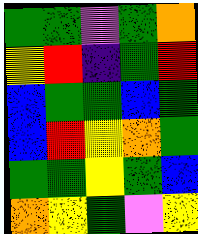[["green", "green", "violet", "green", "orange"], ["yellow", "red", "indigo", "green", "red"], ["blue", "green", "green", "blue", "green"], ["blue", "red", "yellow", "orange", "green"], ["green", "green", "yellow", "green", "blue"], ["orange", "yellow", "green", "violet", "yellow"]]